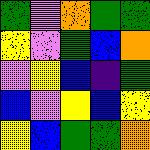[["green", "violet", "orange", "green", "green"], ["yellow", "violet", "green", "blue", "orange"], ["violet", "yellow", "blue", "indigo", "green"], ["blue", "violet", "yellow", "blue", "yellow"], ["yellow", "blue", "green", "green", "orange"]]